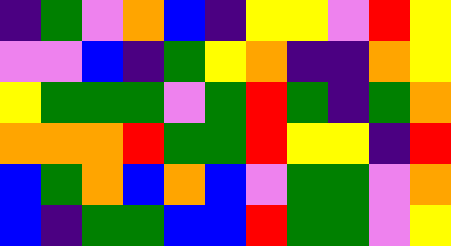[["indigo", "green", "violet", "orange", "blue", "indigo", "yellow", "yellow", "violet", "red", "yellow"], ["violet", "violet", "blue", "indigo", "green", "yellow", "orange", "indigo", "indigo", "orange", "yellow"], ["yellow", "green", "green", "green", "violet", "green", "red", "green", "indigo", "green", "orange"], ["orange", "orange", "orange", "red", "green", "green", "red", "yellow", "yellow", "indigo", "red"], ["blue", "green", "orange", "blue", "orange", "blue", "violet", "green", "green", "violet", "orange"], ["blue", "indigo", "green", "green", "blue", "blue", "red", "green", "green", "violet", "yellow"]]